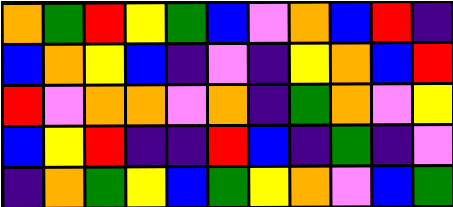[["orange", "green", "red", "yellow", "green", "blue", "violet", "orange", "blue", "red", "indigo"], ["blue", "orange", "yellow", "blue", "indigo", "violet", "indigo", "yellow", "orange", "blue", "red"], ["red", "violet", "orange", "orange", "violet", "orange", "indigo", "green", "orange", "violet", "yellow"], ["blue", "yellow", "red", "indigo", "indigo", "red", "blue", "indigo", "green", "indigo", "violet"], ["indigo", "orange", "green", "yellow", "blue", "green", "yellow", "orange", "violet", "blue", "green"]]